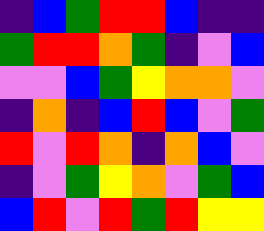[["indigo", "blue", "green", "red", "red", "blue", "indigo", "indigo"], ["green", "red", "red", "orange", "green", "indigo", "violet", "blue"], ["violet", "violet", "blue", "green", "yellow", "orange", "orange", "violet"], ["indigo", "orange", "indigo", "blue", "red", "blue", "violet", "green"], ["red", "violet", "red", "orange", "indigo", "orange", "blue", "violet"], ["indigo", "violet", "green", "yellow", "orange", "violet", "green", "blue"], ["blue", "red", "violet", "red", "green", "red", "yellow", "yellow"]]